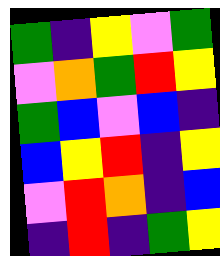[["green", "indigo", "yellow", "violet", "green"], ["violet", "orange", "green", "red", "yellow"], ["green", "blue", "violet", "blue", "indigo"], ["blue", "yellow", "red", "indigo", "yellow"], ["violet", "red", "orange", "indigo", "blue"], ["indigo", "red", "indigo", "green", "yellow"]]